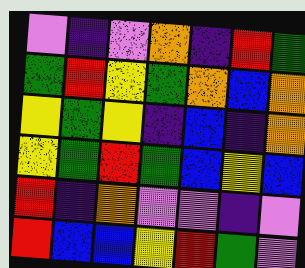[["violet", "indigo", "violet", "orange", "indigo", "red", "green"], ["green", "red", "yellow", "green", "orange", "blue", "orange"], ["yellow", "green", "yellow", "indigo", "blue", "indigo", "orange"], ["yellow", "green", "red", "green", "blue", "yellow", "blue"], ["red", "indigo", "orange", "violet", "violet", "indigo", "violet"], ["red", "blue", "blue", "yellow", "red", "green", "violet"]]